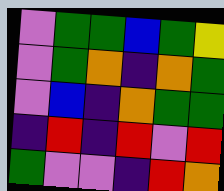[["violet", "green", "green", "blue", "green", "yellow"], ["violet", "green", "orange", "indigo", "orange", "green"], ["violet", "blue", "indigo", "orange", "green", "green"], ["indigo", "red", "indigo", "red", "violet", "red"], ["green", "violet", "violet", "indigo", "red", "orange"]]